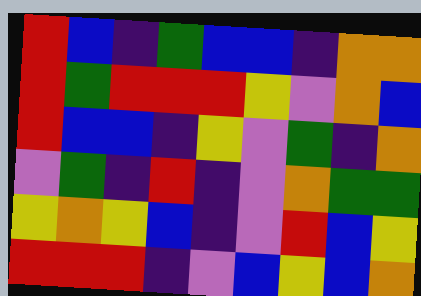[["red", "blue", "indigo", "green", "blue", "blue", "indigo", "orange", "orange"], ["red", "green", "red", "red", "red", "yellow", "violet", "orange", "blue"], ["red", "blue", "blue", "indigo", "yellow", "violet", "green", "indigo", "orange"], ["violet", "green", "indigo", "red", "indigo", "violet", "orange", "green", "green"], ["yellow", "orange", "yellow", "blue", "indigo", "violet", "red", "blue", "yellow"], ["red", "red", "red", "indigo", "violet", "blue", "yellow", "blue", "orange"]]